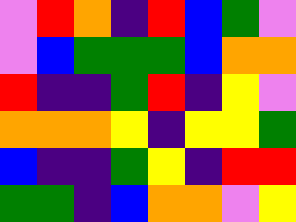[["violet", "red", "orange", "indigo", "red", "blue", "green", "violet"], ["violet", "blue", "green", "green", "green", "blue", "orange", "orange"], ["red", "indigo", "indigo", "green", "red", "indigo", "yellow", "violet"], ["orange", "orange", "orange", "yellow", "indigo", "yellow", "yellow", "green"], ["blue", "indigo", "indigo", "green", "yellow", "indigo", "red", "red"], ["green", "green", "indigo", "blue", "orange", "orange", "violet", "yellow"]]